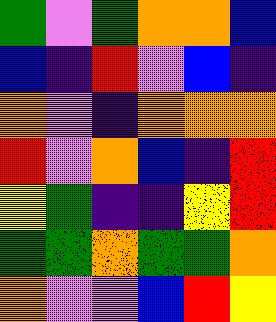[["green", "violet", "green", "orange", "orange", "blue"], ["blue", "indigo", "red", "violet", "blue", "indigo"], ["orange", "violet", "indigo", "orange", "orange", "orange"], ["red", "violet", "orange", "blue", "indigo", "red"], ["yellow", "green", "indigo", "indigo", "yellow", "red"], ["green", "green", "orange", "green", "green", "orange"], ["orange", "violet", "violet", "blue", "red", "yellow"]]